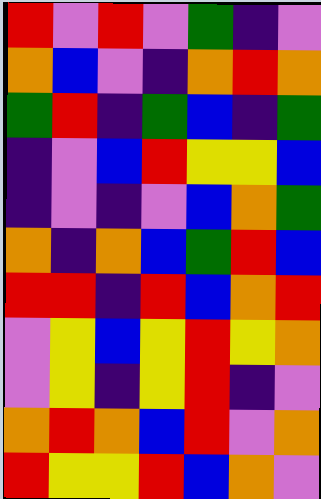[["red", "violet", "red", "violet", "green", "indigo", "violet"], ["orange", "blue", "violet", "indigo", "orange", "red", "orange"], ["green", "red", "indigo", "green", "blue", "indigo", "green"], ["indigo", "violet", "blue", "red", "yellow", "yellow", "blue"], ["indigo", "violet", "indigo", "violet", "blue", "orange", "green"], ["orange", "indigo", "orange", "blue", "green", "red", "blue"], ["red", "red", "indigo", "red", "blue", "orange", "red"], ["violet", "yellow", "blue", "yellow", "red", "yellow", "orange"], ["violet", "yellow", "indigo", "yellow", "red", "indigo", "violet"], ["orange", "red", "orange", "blue", "red", "violet", "orange"], ["red", "yellow", "yellow", "red", "blue", "orange", "violet"]]